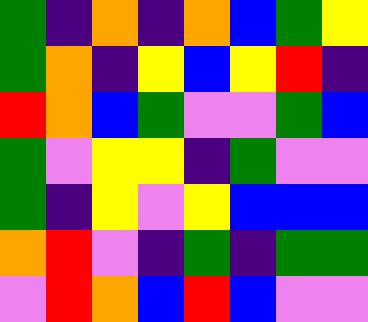[["green", "indigo", "orange", "indigo", "orange", "blue", "green", "yellow"], ["green", "orange", "indigo", "yellow", "blue", "yellow", "red", "indigo"], ["red", "orange", "blue", "green", "violet", "violet", "green", "blue"], ["green", "violet", "yellow", "yellow", "indigo", "green", "violet", "violet"], ["green", "indigo", "yellow", "violet", "yellow", "blue", "blue", "blue"], ["orange", "red", "violet", "indigo", "green", "indigo", "green", "green"], ["violet", "red", "orange", "blue", "red", "blue", "violet", "violet"]]